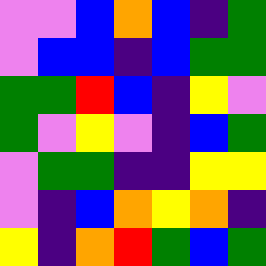[["violet", "violet", "blue", "orange", "blue", "indigo", "green"], ["violet", "blue", "blue", "indigo", "blue", "green", "green"], ["green", "green", "red", "blue", "indigo", "yellow", "violet"], ["green", "violet", "yellow", "violet", "indigo", "blue", "green"], ["violet", "green", "green", "indigo", "indigo", "yellow", "yellow"], ["violet", "indigo", "blue", "orange", "yellow", "orange", "indigo"], ["yellow", "indigo", "orange", "red", "green", "blue", "green"]]